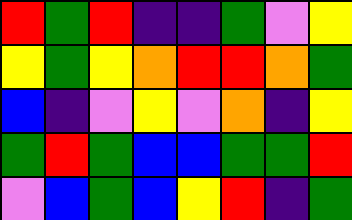[["red", "green", "red", "indigo", "indigo", "green", "violet", "yellow"], ["yellow", "green", "yellow", "orange", "red", "red", "orange", "green"], ["blue", "indigo", "violet", "yellow", "violet", "orange", "indigo", "yellow"], ["green", "red", "green", "blue", "blue", "green", "green", "red"], ["violet", "blue", "green", "blue", "yellow", "red", "indigo", "green"]]